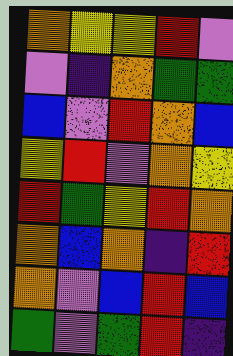[["orange", "yellow", "yellow", "red", "violet"], ["violet", "indigo", "orange", "green", "green"], ["blue", "violet", "red", "orange", "blue"], ["yellow", "red", "violet", "orange", "yellow"], ["red", "green", "yellow", "red", "orange"], ["orange", "blue", "orange", "indigo", "red"], ["orange", "violet", "blue", "red", "blue"], ["green", "violet", "green", "red", "indigo"]]